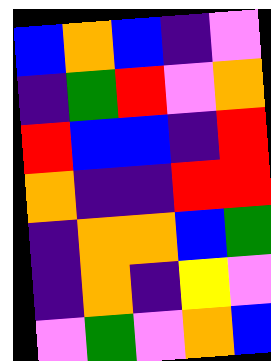[["blue", "orange", "blue", "indigo", "violet"], ["indigo", "green", "red", "violet", "orange"], ["red", "blue", "blue", "indigo", "red"], ["orange", "indigo", "indigo", "red", "red"], ["indigo", "orange", "orange", "blue", "green"], ["indigo", "orange", "indigo", "yellow", "violet"], ["violet", "green", "violet", "orange", "blue"]]